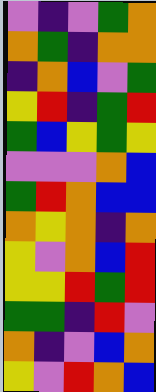[["violet", "indigo", "violet", "green", "orange"], ["orange", "green", "indigo", "orange", "orange"], ["indigo", "orange", "blue", "violet", "green"], ["yellow", "red", "indigo", "green", "red"], ["green", "blue", "yellow", "green", "yellow"], ["violet", "violet", "violet", "orange", "blue"], ["green", "red", "orange", "blue", "blue"], ["orange", "yellow", "orange", "indigo", "orange"], ["yellow", "violet", "orange", "blue", "red"], ["yellow", "yellow", "red", "green", "red"], ["green", "green", "indigo", "red", "violet"], ["orange", "indigo", "violet", "blue", "orange"], ["yellow", "violet", "red", "orange", "blue"]]